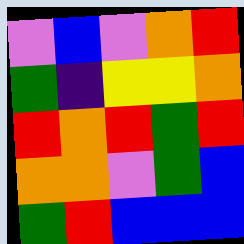[["violet", "blue", "violet", "orange", "red"], ["green", "indigo", "yellow", "yellow", "orange"], ["red", "orange", "red", "green", "red"], ["orange", "orange", "violet", "green", "blue"], ["green", "red", "blue", "blue", "blue"]]